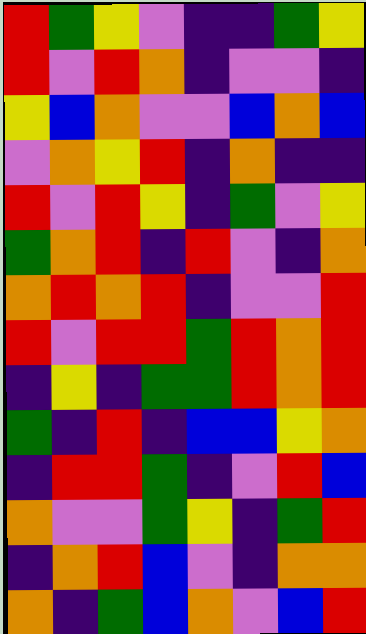[["red", "green", "yellow", "violet", "indigo", "indigo", "green", "yellow"], ["red", "violet", "red", "orange", "indigo", "violet", "violet", "indigo"], ["yellow", "blue", "orange", "violet", "violet", "blue", "orange", "blue"], ["violet", "orange", "yellow", "red", "indigo", "orange", "indigo", "indigo"], ["red", "violet", "red", "yellow", "indigo", "green", "violet", "yellow"], ["green", "orange", "red", "indigo", "red", "violet", "indigo", "orange"], ["orange", "red", "orange", "red", "indigo", "violet", "violet", "red"], ["red", "violet", "red", "red", "green", "red", "orange", "red"], ["indigo", "yellow", "indigo", "green", "green", "red", "orange", "red"], ["green", "indigo", "red", "indigo", "blue", "blue", "yellow", "orange"], ["indigo", "red", "red", "green", "indigo", "violet", "red", "blue"], ["orange", "violet", "violet", "green", "yellow", "indigo", "green", "red"], ["indigo", "orange", "red", "blue", "violet", "indigo", "orange", "orange"], ["orange", "indigo", "green", "blue", "orange", "violet", "blue", "red"]]